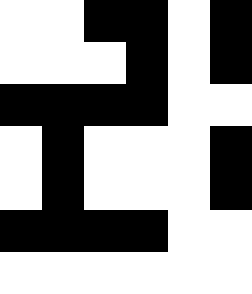[["white", "white", "black", "black", "white", "black"], ["white", "white", "white", "black", "white", "black"], ["black", "black", "black", "black", "white", "white"], ["white", "black", "white", "white", "white", "black"], ["white", "black", "white", "white", "white", "black"], ["black", "black", "black", "black", "white", "white"], ["white", "white", "white", "white", "white", "white"]]